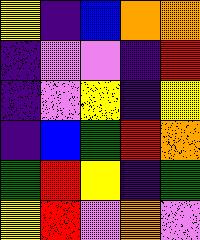[["yellow", "indigo", "blue", "orange", "orange"], ["indigo", "violet", "violet", "indigo", "red"], ["indigo", "violet", "yellow", "indigo", "yellow"], ["indigo", "blue", "green", "red", "orange"], ["green", "red", "yellow", "indigo", "green"], ["yellow", "red", "violet", "orange", "violet"]]